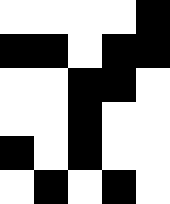[["white", "white", "white", "white", "black"], ["black", "black", "white", "black", "black"], ["white", "white", "black", "black", "white"], ["white", "white", "black", "white", "white"], ["black", "white", "black", "white", "white"], ["white", "black", "white", "black", "white"]]